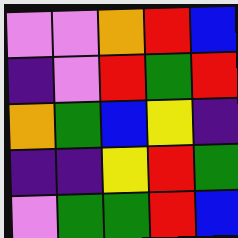[["violet", "violet", "orange", "red", "blue"], ["indigo", "violet", "red", "green", "red"], ["orange", "green", "blue", "yellow", "indigo"], ["indigo", "indigo", "yellow", "red", "green"], ["violet", "green", "green", "red", "blue"]]